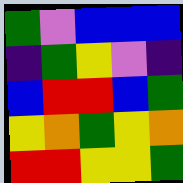[["green", "violet", "blue", "blue", "blue"], ["indigo", "green", "yellow", "violet", "indigo"], ["blue", "red", "red", "blue", "green"], ["yellow", "orange", "green", "yellow", "orange"], ["red", "red", "yellow", "yellow", "green"]]